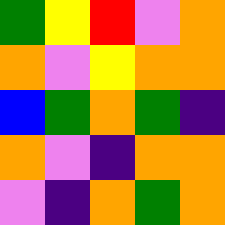[["green", "yellow", "red", "violet", "orange"], ["orange", "violet", "yellow", "orange", "orange"], ["blue", "green", "orange", "green", "indigo"], ["orange", "violet", "indigo", "orange", "orange"], ["violet", "indigo", "orange", "green", "orange"]]